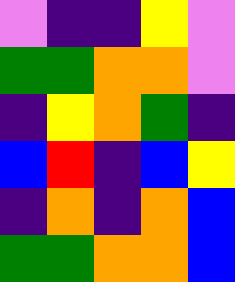[["violet", "indigo", "indigo", "yellow", "violet"], ["green", "green", "orange", "orange", "violet"], ["indigo", "yellow", "orange", "green", "indigo"], ["blue", "red", "indigo", "blue", "yellow"], ["indigo", "orange", "indigo", "orange", "blue"], ["green", "green", "orange", "orange", "blue"]]